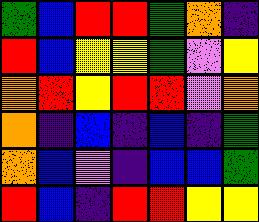[["green", "blue", "red", "red", "green", "orange", "indigo"], ["red", "blue", "yellow", "yellow", "green", "violet", "yellow"], ["orange", "red", "yellow", "red", "red", "violet", "orange"], ["orange", "indigo", "blue", "indigo", "blue", "indigo", "green"], ["orange", "blue", "violet", "indigo", "blue", "blue", "green"], ["red", "blue", "indigo", "red", "red", "yellow", "yellow"]]